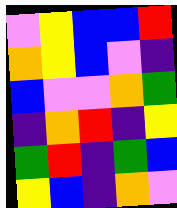[["violet", "yellow", "blue", "blue", "red"], ["orange", "yellow", "blue", "violet", "indigo"], ["blue", "violet", "violet", "orange", "green"], ["indigo", "orange", "red", "indigo", "yellow"], ["green", "red", "indigo", "green", "blue"], ["yellow", "blue", "indigo", "orange", "violet"]]